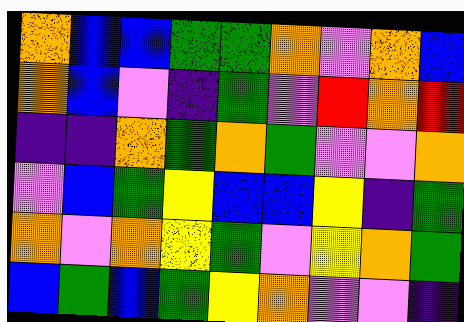[["orange", "blue", "blue", "green", "green", "orange", "violet", "orange", "blue"], ["orange", "blue", "violet", "indigo", "green", "violet", "red", "orange", "red"], ["indigo", "indigo", "orange", "green", "orange", "green", "violet", "violet", "orange"], ["violet", "blue", "green", "yellow", "blue", "blue", "yellow", "indigo", "green"], ["orange", "violet", "orange", "yellow", "green", "violet", "yellow", "orange", "green"], ["blue", "green", "blue", "green", "yellow", "orange", "violet", "violet", "indigo"]]